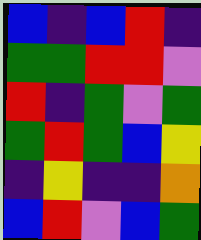[["blue", "indigo", "blue", "red", "indigo"], ["green", "green", "red", "red", "violet"], ["red", "indigo", "green", "violet", "green"], ["green", "red", "green", "blue", "yellow"], ["indigo", "yellow", "indigo", "indigo", "orange"], ["blue", "red", "violet", "blue", "green"]]